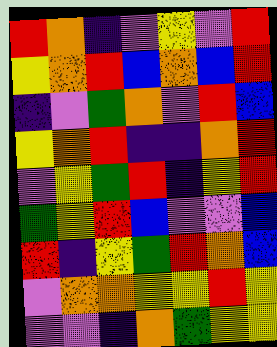[["red", "orange", "indigo", "violet", "yellow", "violet", "red"], ["yellow", "orange", "red", "blue", "orange", "blue", "red"], ["indigo", "violet", "green", "orange", "violet", "red", "blue"], ["yellow", "orange", "red", "indigo", "indigo", "orange", "red"], ["violet", "yellow", "green", "red", "indigo", "yellow", "red"], ["green", "yellow", "red", "blue", "violet", "violet", "blue"], ["red", "indigo", "yellow", "green", "red", "orange", "blue"], ["violet", "orange", "orange", "yellow", "yellow", "red", "yellow"], ["violet", "violet", "indigo", "orange", "green", "yellow", "yellow"]]